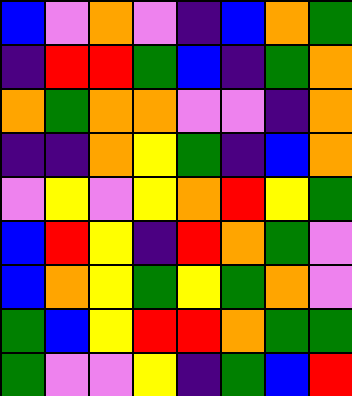[["blue", "violet", "orange", "violet", "indigo", "blue", "orange", "green"], ["indigo", "red", "red", "green", "blue", "indigo", "green", "orange"], ["orange", "green", "orange", "orange", "violet", "violet", "indigo", "orange"], ["indigo", "indigo", "orange", "yellow", "green", "indigo", "blue", "orange"], ["violet", "yellow", "violet", "yellow", "orange", "red", "yellow", "green"], ["blue", "red", "yellow", "indigo", "red", "orange", "green", "violet"], ["blue", "orange", "yellow", "green", "yellow", "green", "orange", "violet"], ["green", "blue", "yellow", "red", "red", "orange", "green", "green"], ["green", "violet", "violet", "yellow", "indigo", "green", "blue", "red"]]